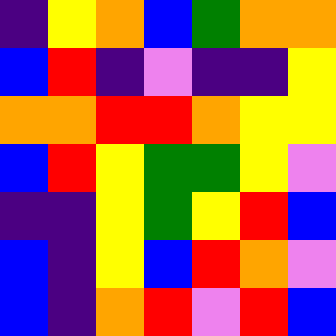[["indigo", "yellow", "orange", "blue", "green", "orange", "orange"], ["blue", "red", "indigo", "violet", "indigo", "indigo", "yellow"], ["orange", "orange", "red", "red", "orange", "yellow", "yellow"], ["blue", "red", "yellow", "green", "green", "yellow", "violet"], ["indigo", "indigo", "yellow", "green", "yellow", "red", "blue"], ["blue", "indigo", "yellow", "blue", "red", "orange", "violet"], ["blue", "indigo", "orange", "red", "violet", "red", "blue"]]